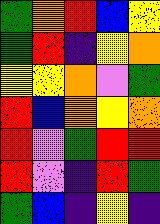[["green", "orange", "red", "blue", "yellow"], ["green", "red", "indigo", "yellow", "orange"], ["yellow", "yellow", "orange", "violet", "green"], ["red", "blue", "orange", "yellow", "orange"], ["red", "violet", "green", "red", "red"], ["red", "violet", "indigo", "red", "green"], ["green", "blue", "indigo", "yellow", "indigo"]]